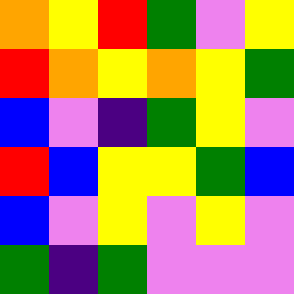[["orange", "yellow", "red", "green", "violet", "yellow"], ["red", "orange", "yellow", "orange", "yellow", "green"], ["blue", "violet", "indigo", "green", "yellow", "violet"], ["red", "blue", "yellow", "yellow", "green", "blue"], ["blue", "violet", "yellow", "violet", "yellow", "violet"], ["green", "indigo", "green", "violet", "violet", "violet"]]